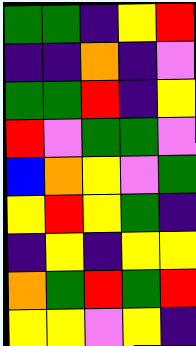[["green", "green", "indigo", "yellow", "red"], ["indigo", "indigo", "orange", "indigo", "violet"], ["green", "green", "red", "indigo", "yellow"], ["red", "violet", "green", "green", "violet"], ["blue", "orange", "yellow", "violet", "green"], ["yellow", "red", "yellow", "green", "indigo"], ["indigo", "yellow", "indigo", "yellow", "yellow"], ["orange", "green", "red", "green", "red"], ["yellow", "yellow", "violet", "yellow", "indigo"]]